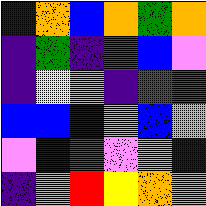[["blue", "orange", "blue", "orange", "green", "orange"], ["indigo", "green", "indigo", "red", "blue", "violet"], ["indigo", "yellow", "orange", "indigo", "red", "red"], ["blue", "blue", "blue", "orange", "blue", "orange"], ["violet", "blue", "green", "violet", "orange", "blue"], ["indigo", "orange", "red", "yellow", "orange", "orange"]]